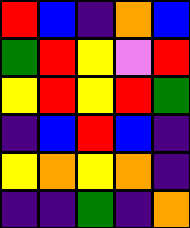[["red", "blue", "indigo", "orange", "blue"], ["green", "red", "yellow", "violet", "red"], ["yellow", "red", "yellow", "red", "green"], ["indigo", "blue", "red", "blue", "indigo"], ["yellow", "orange", "yellow", "orange", "indigo"], ["indigo", "indigo", "green", "indigo", "orange"]]